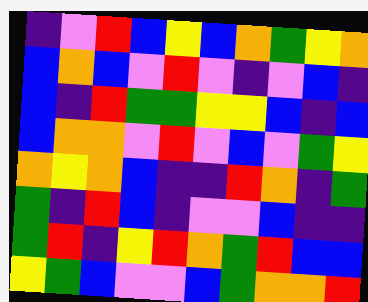[["indigo", "violet", "red", "blue", "yellow", "blue", "orange", "green", "yellow", "orange"], ["blue", "orange", "blue", "violet", "red", "violet", "indigo", "violet", "blue", "indigo"], ["blue", "indigo", "red", "green", "green", "yellow", "yellow", "blue", "indigo", "blue"], ["blue", "orange", "orange", "violet", "red", "violet", "blue", "violet", "green", "yellow"], ["orange", "yellow", "orange", "blue", "indigo", "indigo", "red", "orange", "indigo", "green"], ["green", "indigo", "red", "blue", "indigo", "violet", "violet", "blue", "indigo", "indigo"], ["green", "red", "indigo", "yellow", "red", "orange", "green", "red", "blue", "blue"], ["yellow", "green", "blue", "violet", "violet", "blue", "green", "orange", "orange", "red"]]